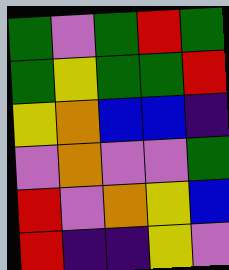[["green", "violet", "green", "red", "green"], ["green", "yellow", "green", "green", "red"], ["yellow", "orange", "blue", "blue", "indigo"], ["violet", "orange", "violet", "violet", "green"], ["red", "violet", "orange", "yellow", "blue"], ["red", "indigo", "indigo", "yellow", "violet"]]